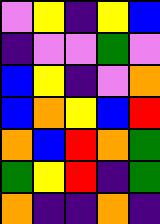[["violet", "yellow", "indigo", "yellow", "blue"], ["indigo", "violet", "violet", "green", "violet"], ["blue", "yellow", "indigo", "violet", "orange"], ["blue", "orange", "yellow", "blue", "red"], ["orange", "blue", "red", "orange", "green"], ["green", "yellow", "red", "indigo", "green"], ["orange", "indigo", "indigo", "orange", "indigo"]]